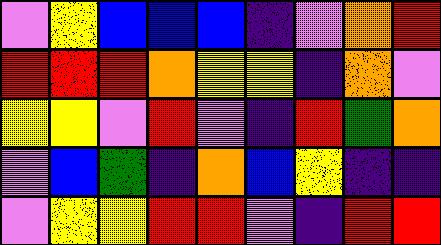[["violet", "yellow", "blue", "blue", "blue", "indigo", "violet", "orange", "red"], ["red", "red", "red", "orange", "yellow", "yellow", "indigo", "orange", "violet"], ["yellow", "yellow", "violet", "red", "violet", "indigo", "red", "green", "orange"], ["violet", "blue", "green", "indigo", "orange", "blue", "yellow", "indigo", "indigo"], ["violet", "yellow", "yellow", "red", "red", "violet", "indigo", "red", "red"]]